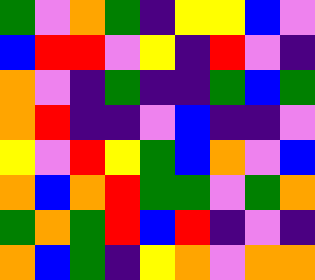[["green", "violet", "orange", "green", "indigo", "yellow", "yellow", "blue", "violet"], ["blue", "red", "red", "violet", "yellow", "indigo", "red", "violet", "indigo"], ["orange", "violet", "indigo", "green", "indigo", "indigo", "green", "blue", "green"], ["orange", "red", "indigo", "indigo", "violet", "blue", "indigo", "indigo", "violet"], ["yellow", "violet", "red", "yellow", "green", "blue", "orange", "violet", "blue"], ["orange", "blue", "orange", "red", "green", "green", "violet", "green", "orange"], ["green", "orange", "green", "red", "blue", "red", "indigo", "violet", "indigo"], ["orange", "blue", "green", "indigo", "yellow", "orange", "violet", "orange", "orange"]]